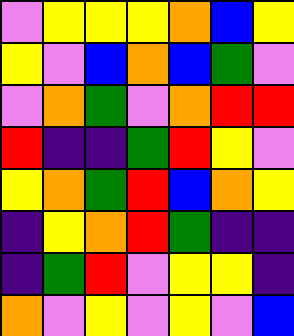[["violet", "yellow", "yellow", "yellow", "orange", "blue", "yellow"], ["yellow", "violet", "blue", "orange", "blue", "green", "violet"], ["violet", "orange", "green", "violet", "orange", "red", "red"], ["red", "indigo", "indigo", "green", "red", "yellow", "violet"], ["yellow", "orange", "green", "red", "blue", "orange", "yellow"], ["indigo", "yellow", "orange", "red", "green", "indigo", "indigo"], ["indigo", "green", "red", "violet", "yellow", "yellow", "indigo"], ["orange", "violet", "yellow", "violet", "yellow", "violet", "blue"]]